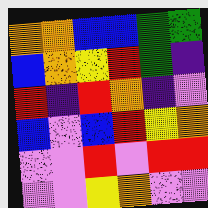[["orange", "orange", "blue", "blue", "green", "green"], ["blue", "orange", "yellow", "red", "green", "indigo"], ["red", "indigo", "red", "orange", "indigo", "violet"], ["blue", "violet", "blue", "red", "yellow", "orange"], ["violet", "violet", "red", "violet", "red", "red"], ["violet", "violet", "yellow", "orange", "violet", "violet"]]